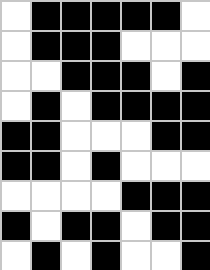[["white", "black", "black", "black", "black", "black", "white"], ["white", "black", "black", "black", "white", "white", "white"], ["white", "white", "black", "black", "black", "white", "black"], ["white", "black", "white", "black", "black", "black", "black"], ["black", "black", "white", "white", "white", "black", "black"], ["black", "black", "white", "black", "white", "white", "white"], ["white", "white", "white", "white", "black", "black", "black"], ["black", "white", "black", "black", "white", "black", "black"], ["white", "black", "white", "black", "white", "white", "black"]]